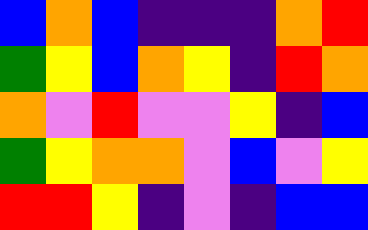[["blue", "orange", "blue", "indigo", "indigo", "indigo", "orange", "red"], ["green", "yellow", "blue", "orange", "yellow", "indigo", "red", "orange"], ["orange", "violet", "red", "violet", "violet", "yellow", "indigo", "blue"], ["green", "yellow", "orange", "orange", "violet", "blue", "violet", "yellow"], ["red", "red", "yellow", "indigo", "violet", "indigo", "blue", "blue"]]